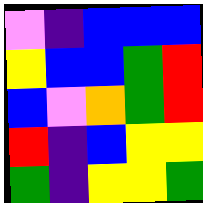[["violet", "indigo", "blue", "blue", "blue"], ["yellow", "blue", "blue", "green", "red"], ["blue", "violet", "orange", "green", "red"], ["red", "indigo", "blue", "yellow", "yellow"], ["green", "indigo", "yellow", "yellow", "green"]]